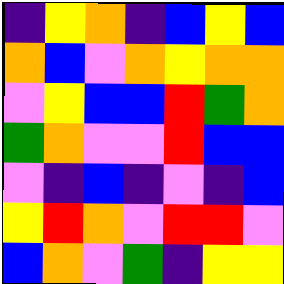[["indigo", "yellow", "orange", "indigo", "blue", "yellow", "blue"], ["orange", "blue", "violet", "orange", "yellow", "orange", "orange"], ["violet", "yellow", "blue", "blue", "red", "green", "orange"], ["green", "orange", "violet", "violet", "red", "blue", "blue"], ["violet", "indigo", "blue", "indigo", "violet", "indigo", "blue"], ["yellow", "red", "orange", "violet", "red", "red", "violet"], ["blue", "orange", "violet", "green", "indigo", "yellow", "yellow"]]